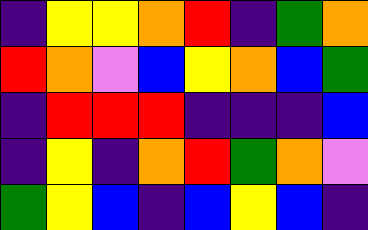[["indigo", "yellow", "yellow", "orange", "red", "indigo", "green", "orange"], ["red", "orange", "violet", "blue", "yellow", "orange", "blue", "green"], ["indigo", "red", "red", "red", "indigo", "indigo", "indigo", "blue"], ["indigo", "yellow", "indigo", "orange", "red", "green", "orange", "violet"], ["green", "yellow", "blue", "indigo", "blue", "yellow", "blue", "indigo"]]